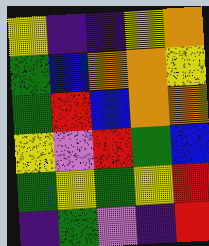[["yellow", "indigo", "indigo", "yellow", "orange"], ["green", "blue", "orange", "orange", "yellow"], ["green", "red", "blue", "orange", "orange"], ["yellow", "violet", "red", "green", "blue"], ["green", "yellow", "green", "yellow", "red"], ["indigo", "green", "violet", "indigo", "red"]]